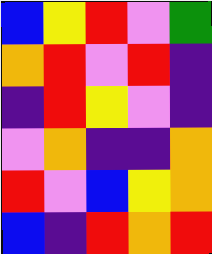[["blue", "yellow", "red", "violet", "green"], ["orange", "red", "violet", "red", "indigo"], ["indigo", "red", "yellow", "violet", "indigo"], ["violet", "orange", "indigo", "indigo", "orange"], ["red", "violet", "blue", "yellow", "orange"], ["blue", "indigo", "red", "orange", "red"]]